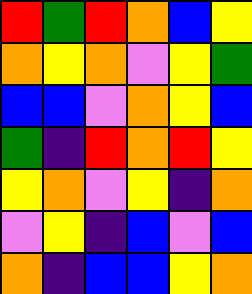[["red", "green", "red", "orange", "blue", "yellow"], ["orange", "yellow", "orange", "violet", "yellow", "green"], ["blue", "blue", "violet", "orange", "yellow", "blue"], ["green", "indigo", "red", "orange", "red", "yellow"], ["yellow", "orange", "violet", "yellow", "indigo", "orange"], ["violet", "yellow", "indigo", "blue", "violet", "blue"], ["orange", "indigo", "blue", "blue", "yellow", "orange"]]